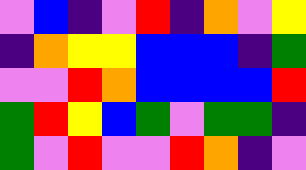[["violet", "blue", "indigo", "violet", "red", "indigo", "orange", "violet", "yellow"], ["indigo", "orange", "yellow", "yellow", "blue", "blue", "blue", "indigo", "green"], ["violet", "violet", "red", "orange", "blue", "blue", "blue", "blue", "red"], ["green", "red", "yellow", "blue", "green", "violet", "green", "green", "indigo"], ["green", "violet", "red", "violet", "violet", "red", "orange", "indigo", "violet"]]